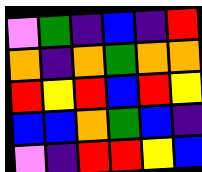[["violet", "green", "indigo", "blue", "indigo", "red"], ["orange", "indigo", "orange", "green", "orange", "orange"], ["red", "yellow", "red", "blue", "red", "yellow"], ["blue", "blue", "orange", "green", "blue", "indigo"], ["violet", "indigo", "red", "red", "yellow", "blue"]]